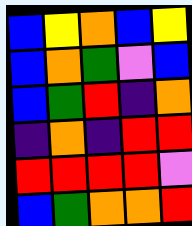[["blue", "yellow", "orange", "blue", "yellow"], ["blue", "orange", "green", "violet", "blue"], ["blue", "green", "red", "indigo", "orange"], ["indigo", "orange", "indigo", "red", "red"], ["red", "red", "red", "red", "violet"], ["blue", "green", "orange", "orange", "red"]]